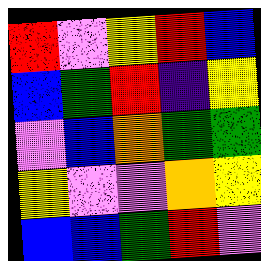[["red", "violet", "yellow", "red", "blue"], ["blue", "green", "red", "indigo", "yellow"], ["violet", "blue", "orange", "green", "green"], ["yellow", "violet", "violet", "orange", "yellow"], ["blue", "blue", "green", "red", "violet"]]